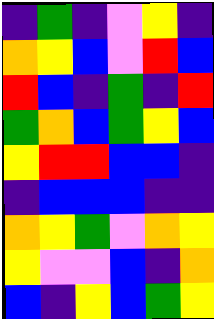[["indigo", "green", "indigo", "violet", "yellow", "indigo"], ["orange", "yellow", "blue", "violet", "red", "blue"], ["red", "blue", "indigo", "green", "indigo", "red"], ["green", "orange", "blue", "green", "yellow", "blue"], ["yellow", "red", "red", "blue", "blue", "indigo"], ["indigo", "blue", "blue", "blue", "indigo", "indigo"], ["orange", "yellow", "green", "violet", "orange", "yellow"], ["yellow", "violet", "violet", "blue", "indigo", "orange"], ["blue", "indigo", "yellow", "blue", "green", "yellow"]]